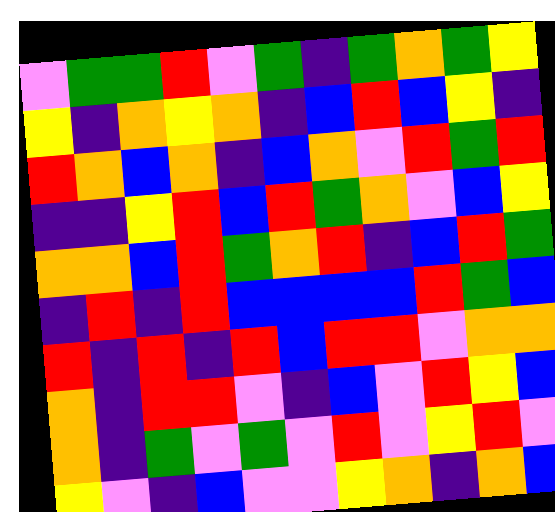[["violet", "green", "green", "red", "violet", "green", "indigo", "green", "orange", "green", "yellow"], ["yellow", "indigo", "orange", "yellow", "orange", "indigo", "blue", "red", "blue", "yellow", "indigo"], ["red", "orange", "blue", "orange", "indigo", "blue", "orange", "violet", "red", "green", "red"], ["indigo", "indigo", "yellow", "red", "blue", "red", "green", "orange", "violet", "blue", "yellow"], ["orange", "orange", "blue", "red", "green", "orange", "red", "indigo", "blue", "red", "green"], ["indigo", "red", "indigo", "red", "blue", "blue", "blue", "blue", "red", "green", "blue"], ["red", "indigo", "red", "indigo", "red", "blue", "red", "red", "violet", "orange", "orange"], ["orange", "indigo", "red", "red", "violet", "indigo", "blue", "violet", "red", "yellow", "blue"], ["orange", "indigo", "green", "violet", "green", "violet", "red", "violet", "yellow", "red", "violet"], ["yellow", "violet", "indigo", "blue", "violet", "violet", "yellow", "orange", "indigo", "orange", "blue"]]